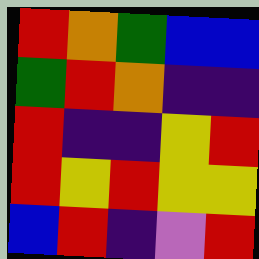[["red", "orange", "green", "blue", "blue"], ["green", "red", "orange", "indigo", "indigo"], ["red", "indigo", "indigo", "yellow", "red"], ["red", "yellow", "red", "yellow", "yellow"], ["blue", "red", "indigo", "violet", "red"]]